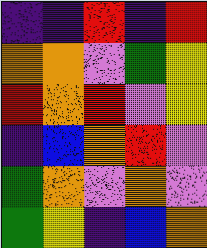[["indigo", "indigo", "red", "indigo", "red"], ["orange", "orange", "violet", "green", "yellow"], ["red", "orange", "red", "violet", "yellow"], ["indigo", "blue", "orange", "red", "violet"], ["green", "orange", "violet", "orange", "violet"], ["green", "yellow", "indigo", "blue", "orange"]]